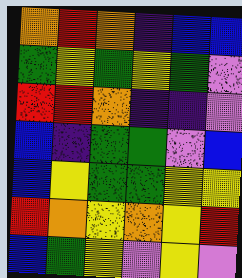[["orange", "red", "orange", "indigo", "blue", "blue"], ["green", "yellow", "green", "yellow", "green", "violet"], ["red", "red", "orange", "indigo", "indigo", "violet"], ["blue", "indigo", "green", "green", "violet", "blue"], ["blue", "yellow", "green", "green", "yellow", "yellow"], ["red", "orange", "yellow", "orange", "yellow", "red"], ["blue", "green", "yellow", "violet", "yellow", "violet"]]